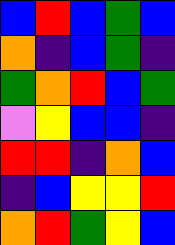[["blue", "red", "blue", "green", "blue"], ["orange", "indigo", "blue", "green", "indigo"], ["green", "orange", "red", "blue", "green"], ["violet", "yellow", "blue", "blue", "indigo"], ["red", "red", "indigo", "orange", "blue"], ["indigo", "blue", "yellow", "yellow", "red"], ["orange", "red", "green", "yellow", "blue"]]